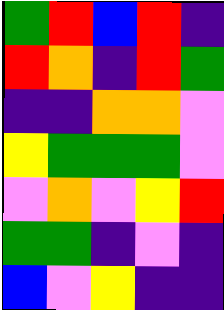[["green", "red", "blue", "red", "indigo"], ["red", "orange", "indigo", "red", "green"], ["indigo", "indigo", "orange", "orange", "violet"], ["yellow", "green", "green", "green", "violet"], ["violet", "orange", "violet", "yellow", "red"], ["green", "green", "indigo", "violet", "indigo"], ["blue", "violet", "yellow", "indigo", "indigo"]]